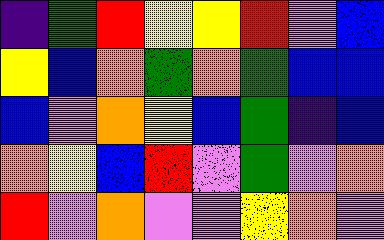[["indigo", "green", "red", "yellow", "yellow", "red", "violet", "blue"], ["yellow", "blue", "orange", "green", "orange", "green", "blue", "blue"], ["blue", "violet", "orange", "yellow", "blue", "green", "indigo", "blue"], ["orange", "yellow", "blue", "red", "violet", "green", "violet", "orange"], ["red", "violet", "orange", "violet", "violet", "yellow", "orange", "violet"]]